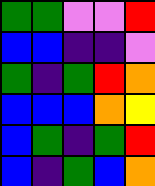[["green", "green", "violet", "violet", "red"], ["blue", "blue", "indigo", "indigo", "violet"], ["green", "indigo", "green", "red", "orange"], ["blue", "blue", "blue", "orange", "yellow"], ["blue", "green", "indigo", "green", "red"], ["blue", "indigo", "green", "blue", "orange"]]